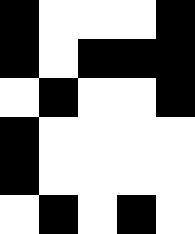[["black", "white", "white", "white", "black"], ["black", "white", "black", "black", "black"], ["white", "black", "white", "white", "black"], ["black", "white", "white", "white", "white"], ["black", "white", "white", "white", "white"], ["white", "black", "white", "black", "white"]]